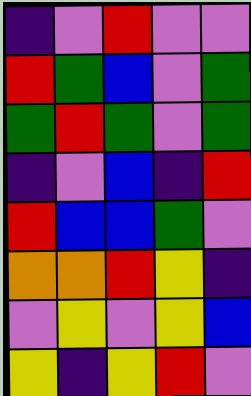[["indigo", "violet", "red", "violet", "violet"], ["red", "green", "blue", "violet", "green"], ["green", "red", "green", "violet", "green"], ["indigo", "violet", "blue", "indigo", "red"], ["red", "blue", "blue", "green", "violet"], ["orange", "orange", "red", "yellow", "indigo"], ["violet", "yellow", "violet", "yellow", "blue"], ["yellow", "indigo", "yellow", "red", "violet"]]